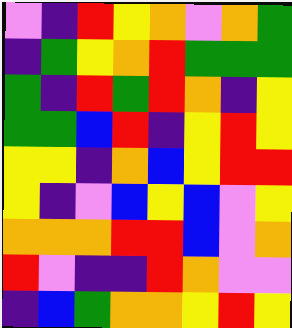[["violet", "indigo", "red", "yellow", "orange", "violet", "orange", "green"], ["indigo", "green", "yellow", "orange", "red", "green", "green", "green"], ["green", "indigo", "red", "green", "red", "orange", "indigo", "yellow"], ["green", "green", "blue", "red", "indigo", "yellow", "red", "yellow"], ["yellow", "yellow", "indigo", "orange", "blue", "yellow", "red", "red"], ["yellow", "indigo", "violet", "blue", "yellow", "blue", "violet", "yellow"], ["orange", "orange", "orange", "red", "red", "blue", "violet", "orange"], ["red", "violet", "indigo", "indigo", "red", "orange", "violet", "violet"], ["indigo", "blue", "green", "orange", "orange", "yellow", "red", "yellow"]]